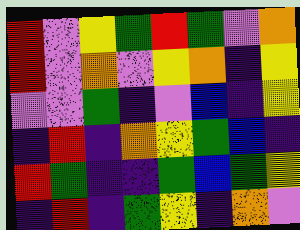[["red", "violet", "yellow", "green", "red", "green", "violet", "orange"], ["red", "violet", "orange", "violet", "yellow", "orange", "indigo", "yellow"], ["violet", "violet", "green", "indigo", "violet", "blue", "indigo", "yellow"], ["indigo", "red", "indigo", "orange", "yellow", "green", "blue", "indigo"], ["red", "green", "indigo", "indigo", "green", "blue", "green", "yellow"], ["indigo", "red", "indigo", "green", "yellow", "indigo", "orange", "violet"]]